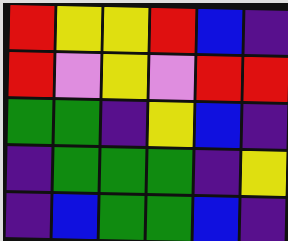[["red", "yellow", "yellow", "red", "blue", "indigo"], ["red", "violet", "yellow", "violet", "red", "red"], ["green", "green", "indigo", "yellow", "blue", "indigo"], ["indigo", "green", "green", "green", "indigo", "yellow"], ["indigo", "blue", "green", "green", "blue", "indigo"]]